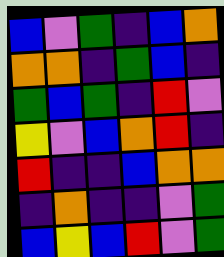[["blue", "violet", "green", "indigo", "blue", "orange"], ["orange", "orange", "indigo", "green", "blue", "indigo"], ["green", "blue", "green", "indigo", "red", "violet"], ["yellow", "violet", "blue", "orange", "red", "indigo"], ["red", "indigo", "indigo", "blue", "orange", "orange"], ["indigo", "orange", "indigo", "indigo", "violet", "green"], ["blue", "yellow", "blue", "red", "violet", "green"]]